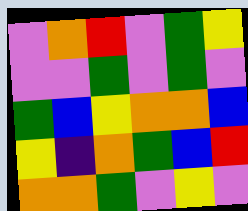[["violet", "orange", "red", "violet", "green", "yellow"], ["violet", "violet", "green", "violet", "green", "violet"], ["green", "blue", "yellow", "orange", "orange", "blue"], ["yellow", "indigo", "orange", "green", "blue", "red"], ["orange", "orange", "green", "violet", "yellow", "violet"]]